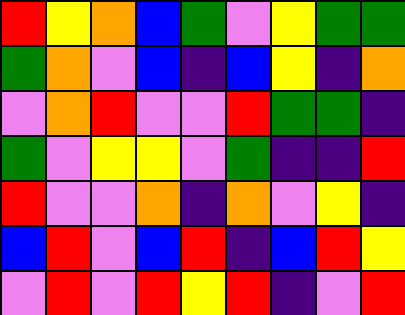[["red", "yellow", "orange", "blue", "green", "violet", "yellow", "green", "green"], ["green", "orange", "violet", "blue", "indigo", "blue", "yellow", "indigo", "orange"], ["violet", "orange", "red", "violet", "violet", "red", "green", "green", "indigo"], ["green", "violet", "yellow", "yellow", "violet", "green", "indigo", "indigo", "red"], ["red", "violet", "violet", "orange", "indigo", "orange", "violet", "yellow", "indigo"], ["blue", "red", "violet", "blue", "red", "indigo", "blue", "red", "yellow"], ["violet", "red", "violet", "red", "yellow", "red", "indigo", "violet", "red"]]